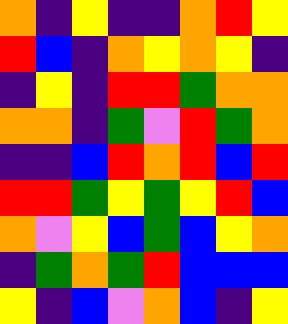[["orange", "indigo", "yellow", "indigo", "indigo", "orange", "red", "yellow"], ["red", "blue", "indigo", "orange", "yellow", "orange", "yellow", "indigo"], ["indigo", "yellow", "indigo", "red", "red", "green", "orange", "orange"], ["orange", "orange", "indigo", "green", "violet", "red", "green", "orange"], ["indigo", "indigo", "blue", "red", "orange", "red", "blue", "red"], ["red", "red", "green", "yellow", "green", "yellow", "red", "blue"], ["orange", "violet", "yellow", "blue", "green", "blue", "yellow", "orange"], ["indigo", "green", "orange", "green", "red", "blue", "blue", "blue"], ["yellow", "indigo", "blue", "violet", "orange", "blue", "indigo", "yellow"]]